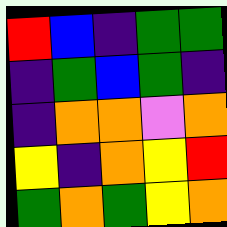[["red", "blue", "indigo", "green", "green"], ["indigo", "green", "blue", "green", "indigo"], ["indigo", "orange", "orange", "violet", "orange"], ["yellow", "indigo", "orange", "yellow", "red"], ["green", "orange", "green", "yellow", "orange"]]